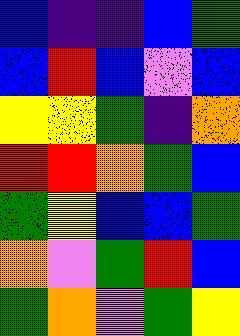[["blue", "indigo", "indigo", "blue", "green"], ["blue", "red", "blue", "violet", "blue"], ["yellow", "yellow", "green", "indigo", "orange"], ["red", "red", "orange", "green", "blue"], ["green", "yellow", "blue", "blue", "green"], ["orange", "violet", "green", "red", "blue"], ["green", "orange", "violet", "green", "yellow"]]